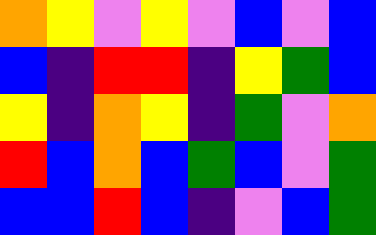[["orange", "yellow", "violet", "yellow", "violet", "blue", "violet", "blue"], ["blue", "indigo", "red", "red", "indigo", "yellow", "green", "blue"], ["yellow", "indigo", "orange", "yellow", "indigo", "green", "violet", "orange"], ["red", "blue", "orange", "blue", "green", "blue", "violet", "green"], ["blue", "blue", "red", "blue", "indigo", "violet", "blue", "green"]]